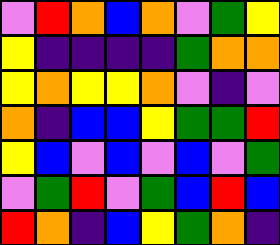[["violet", "red", "orange", "blue", "orange", "violet", "green", "yellow"], ["yellow", "indigo", "indigo", "indigo", "indigo", "green", "orange", "orange"], ["yellow", "orange", "yellow", "yellow", "orange", "violet", "indigo", "violet"], ["orange", "indigo", "blue", "blue", "yellow", "green", "green", "red"], ["yellow", "blue", "violet", "blue", "violet", "blue", "violet", "green"], ["violet", "green", "red", "violet", "green", "blue", "red", "blue"], ["red", "orange", "indigo", "blue", "yellow", "green", "orange", "indigo"]]